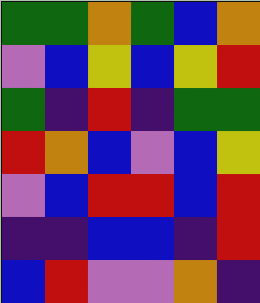[["green", "green", "orange", "green", "blue", "orange"], ["violet", "blue", "yellow", "blue", "yellow", "red"], ["green", "indigo", "red", "indigo", "green", "green"], ["red", "orange", "blue", "violet", "blue", "yellow"], ["violet", "blue", "red", "red", "blue", "red"], ["indigo", "indigo", "blue", "blue", "indigo", "red"], ["blue", "red", "violet", "violet", "orange", "indigo"]]